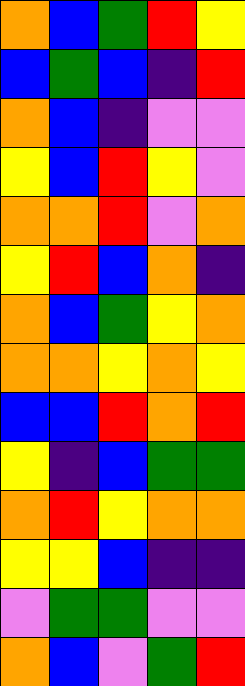[["orange", "blue", "green", "red", "yellow"], ["blue", "green", "blue", "indigo", "red"], ["orange", "blue", "indigo", "violet", "violet"], ["yellow", "blue", "red", "yellow", "violet"], ["orange", "orange", "red", "violet", "orange"], ["yellow", "red", "blue", "orange", "indigo"], ["orange", "blue", "green", "yellow", "orange"], ["orange", "orange", "yellow", "orange", "yellow"], ["blue", "blue", "red", "orange", "red"], ["yellow", "indigo", "blue", "green", "green"], ["orange", "red", "yellow", "orange", "orange"], ["yellow", "yellow", "blue", "indigo", "indigo"], ["violet", "green", "green", "violet", "violet"], ["orange", "blue", "violet", "green", "red"]]